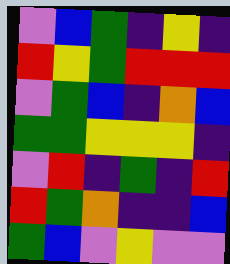[["violet", "blue", "green", "indigo", "yellow", "indigo"], ["red", "yellow", "green", "red", "red", "red"], ["violet", "green", "blue", "indigo", "orange", "blue"], ["green", "green", "yellow", "yellow", "yellow", "indigo"], ["violet", "red", "indigo", "green", "indigo", "red"], ["red", "green", "orange", "indigo", "indigo", "blue"], ["green", "blue", "violet", "yellow", "violet", "violet"]]